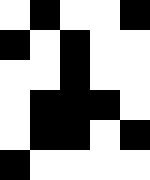[["white", "black", "white", "white", "black"], ["black", "white", "black", "white", "white"], ["white", "white", "black", "white", "white"], ["white", "black", "black", "black", "white"], ["white", "black", "black", "white", "black"], ["black", "white", "white", "white", "white"]]